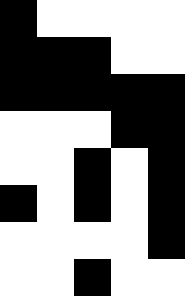[["black", "white", "white", "white", "white"], ["black", "black", "black", "white", "white"], ["black", "black", "black", "black", "black"], ["white", "white", "white", "black", "black"], ["white", "white", "black", "white", "black"], ["black", "white", "black", "white", "black"], ["white", "white", "white", "white", "black"], ["white", "white", "black", "white", "white"]]